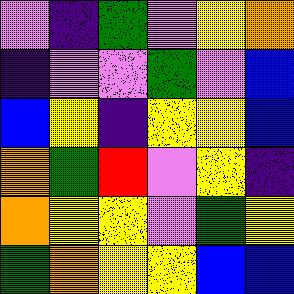[["violet", "indigo", "green", "violet", "yellow", "orange"], ["indigo", "violet", "violet", "green", "violet", "blue"], ["blue", "yellow", "indigo", "yellow", "yellow", "blue"], ["orange", "green", "red", "violet", "yellow", "indigo"], ["orange", "yellow", "yellow", "violet", "green", "yellow"], ["green", "orange", "yellow", "yellow", "blue", "blue"]]